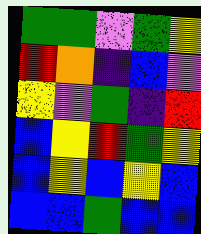[["green", "green", "violet", "green", "yellow"], ["red", "orange", "indigo", "blue", "violet"], ["yellow", "violet", "green", "indigo", "red"], ["blue", "yellow", "red", "green", "yellow"], ["blue", "yellow", "blue", "yellow", "blue"], ["blue", "blue", "green", "blue", "blue"]]